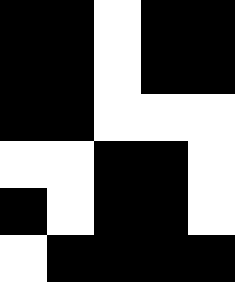[["black", "black", "white", "black", "black"], ["black", "black", "white", "black", "black"], ["black", "black", "white", "white", "white"], ["white", "white", "black", "black", "white"], ["black", "white", "black", "black", "white"], ["white", "black", "black", "black", "black"]]